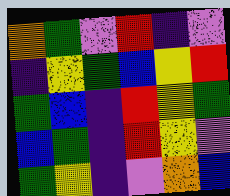[["orange", "green", "violet", "red", "indigo", "violet"], ["indigo", "yellow", "green", "blue", "yellow", "red"], ["green", "blue", "indigo", "red", "yellow", "green"], ["blue", "green", "indigo", "red", "yellow", "violet"], ["green", "yellow", "indigo", "violet", "orange", "blue"]]